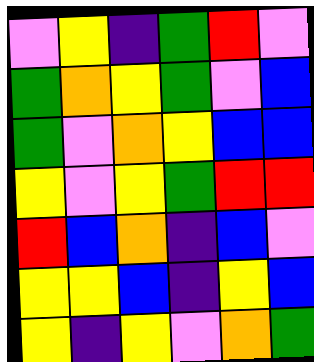[["violet", "yellow", "indigo", "green", "red", "violet"], ["green", "orange", "yellow", "green", "violet", "blue"], ["green", "violet", "orange", "yellow", "blue", "blue"], ["yellow", "violet", "yellow", "green", "red", "red"], ["red", "blue", "orange", "indigo", "blue", "violet"], ["yellow", "yellow", "blue", "indigo", "yellow", "blue"], ["yellow", "indigo", "yellow", "violet", "orange", "green"]]